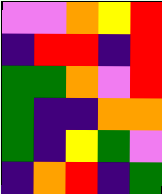[["violet", "violet", "orange", "yellow", "red"], ["indigo", "red", "red", "indigo", "red"], ["green", "green", "orange", "violet", "red"], ["green", "indigo", "indigo", "orange", "orange"], ["green", "indigo", "yellow", "green", "violet"], ["indigo", "orange", "red", "indigo", "green"]]